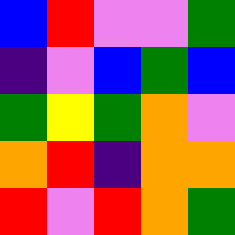[["blue", "red", "violet", "violet", "green"], ["indigo", "violet", "blue", "green", "blue"], ["green", "yellow", "green", "orange", "violet"], ["orange", "red", "indigo", "orange", "orange"], ["red", "violet", "red", "orange", "green"]]